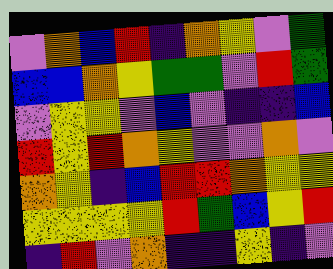[["violet", "orange", "blue", "red", "indigo", "orange", "yellow", "violet", "green"], ["blue", "blue", "orange", "yellow", "green", "green", "violet", "red", "green"], ["violet", "yellow", "yellow", "violet", "blue", "violet", "indigo", "indigo", "blue"], ["red", "yellow", "red", "orange", "yellow", "violet", "violet", "orange", "violet"], ["orange", "yellow", "indigo", "blue", "red", "red", "orange", "yellow", "yellow"], ["yellow", "yellow", "yellow", "yellow", "red", "green", "blue", "yellow", "red"], ["indigo", "red", "violet", "orange", "indigo", "indigo", "yellow", "indigo", "violet"]]